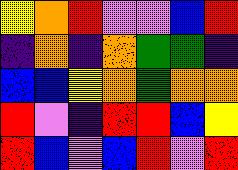[["yellow", "orange", "red", "violet", "violet", "blue", "red"], ["indigo", "orange", "indigo", "orange", "green", "green", "indigo"], ["blue", "blue", "yellow", "orange", "green", "orange", "orange"], ["red", "violet", "indigo", "red", "red", "blue", "yellow"], ["red", "blue", "violet", "blue", "red", "violet", "red"]]